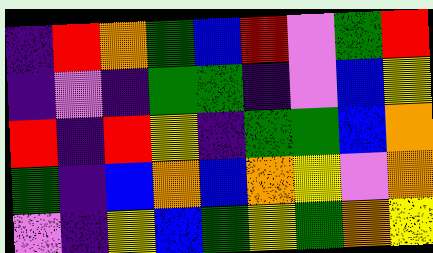[["indigo", "red", "orange", "green", "blue", "red", "violet", "green", "red"], ["indigo", "violet", "indigo", "green", "green", "indigo", "violet", "blue", "yellow"], ["red", "indigo", "red", "yellow", "indigo", "green", "green", "blue", "orange"], ["green", "indigo", "blue", "orange", "blue", "orange", "yellow", "violet", "orange"], ["violet", "indigo", "yellow", "blue", "green", "yellow", "green", "orange", "yellow"]]